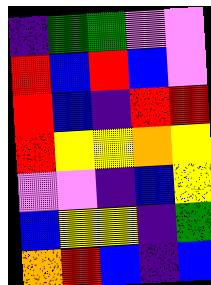[["indigo", "green", "green", "violet", "violet"], ["red", "blue", "red", "blue", "violet"], ["red", "blue", "indigo", "red", "red"], ["red", "yellow", "yellow", "orange", "yellow"], ["violet", "violet", "indigo", "blue", "yellow"], ["blue", "yellow", "yellow", "indigo", "green"], ["orange", "red", "blue", "indigo", "blue"]]